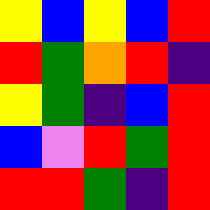[["yellow", "blue", "yellow", "blue", "red"], ["red", "green", "orange", "red", "indigo"], ["yellow", "green", "indigo", "blue", "red"], ["blue", "violet", "red", "green", "red"], ["red", "red", "green", "indigo", "red"]]